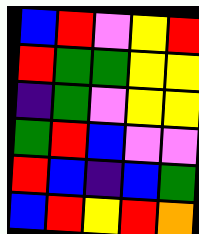[["blue", "red", "violet", "yellow", "red"], ["red", "green", "green", "yellow", "yellow"], ["indigo", "green", "violet", "yellow", "yellow"], ["green", "red", "blue", "violet", "violet"], ["red", "blue", "indigo", "blue", "green"], ["blue", "red", "yellow", "red", "orange"]]